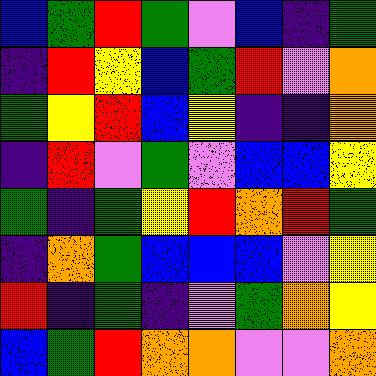[["blue", "green", "red", "green", "violet", "blue", "indigo", "green"], ["indigo", "red", "yellow", "blue", "green", "red", "violet", "orange"], ["green", "yellow", "red", "blue", "yellow", "indigo", "indigo", "orange"], ["indigo", "red", "violet", "green", "violet", "blue", "blue", "yellow"], ["green", "indigo", "green", "yellow", "red", "orange", "red", "green"], ["indigo", "orange", "green", "blue", "blue", "blue", "violet", "yellow"], ["red", "indigo", "green", "indigo", "violet", "green", "orange", "yellow"], ["blue", "green", "red", "orange", "orange", "violet", "violet", "orange"]]